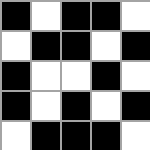[["black", "white", "black", "black", "white"], ["white", "black", "black", "white", "black"], ["black", "white", "white", "black", "white"], ["black", "white", "black", "white", "black"], ["white", "black", "black", "black", "white"]]